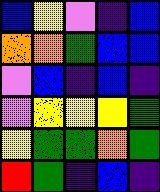[["blue", "yellow", "violet", "indigo", "blue"], ["orange", "orange", "green", "blue", "blue"], ["violet", "blue", "indigo", "blue", "indigo"], ["violet", "yellow", "yellow", "yellow", "green"], ["yellow", "green", "green", "orange", "green"], ["red", "green", "indigo", "blue", "indigo"]]